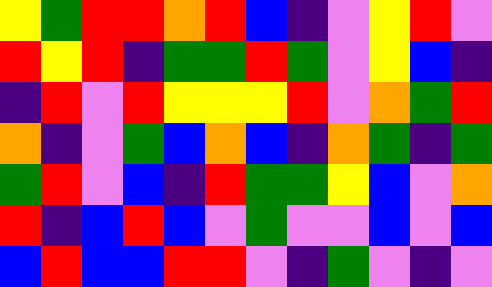[["yellow", "green", "red", "red", "orange", "red", "blue", "indigo", "violet", "yellow", "red", "violet"], ["red", "yellow", "red", "indigo", "green", "green", "red", "green", "violet", "yellow", "blue", "indigo"], ["indigo", "red", "violet", "red", "yellow", "yellow", "yellow", "red", "violet", "orange", "green", "red"], ["orange", "indigo", "violet", "green", "blue", "orange", "blue", "indigo", "orange", "green", "indigo", "green"], ["green", "red", "violet", "blue", "indigo", "red", "green", "green", "yellow", "blue", "violet", "orange"], ["red", "indigo", "blue", "red", "blue", "violet", "green", "violet", "violet", "blue", "violet", "blue"], ["blue", "red", "blue", "blue", "red", "red", "violet", "indigo", "green", "violet", "indigo", "violet"]]